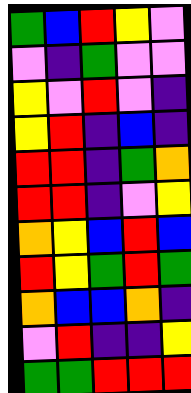[["green", "blue", "red", "yellow", "violet"], ["violet", "indigo", "green", "violet", "violet"], ["yellow", "violet", "red", "violet", "indigo"], ["yellow", "red", "indigo", "blue", "indigo"], ["red", "red", "indigo", "green", "orange"], ["red", "red", "indigo", "violet", "yellow"], ["orange", "yellow", "blue", "red", "blue"], ["red", "yellow", "green", "red", "green"], ["orange", "blue", "blue", "orange", "indigo"], ["violet", "red", "indigo", "indigo", "yellow"], ["green", "green", "red", "red", "red"]]